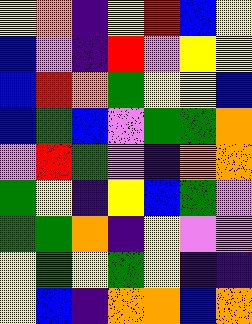[["yellow", "orange", "indigo", "yellow", "red", "blue", "yellow"], ["blue", "violet", "indigo", "red", "violet", "yellow", "yellow"], ["blue", "red", "orange", "green", "yellow", "yellow", "blue"], ["blue", "green", "blue", "violet", "green", "green", "orange"], ["violet", "red", "green", "violet", "indigo", "orange", "orange"], ["green", "yellow", "indigo", "yellow", "blue", "green", "violet"], ["green", "green", "orange", "indigo", "yellow", "violet", "violet"], ["yellow", "green", "yellow", "green", "yellow", "indigo", "indigo"], ["yellow", "blue", "indigo", "orange", "orange", "blue", "orange"]]